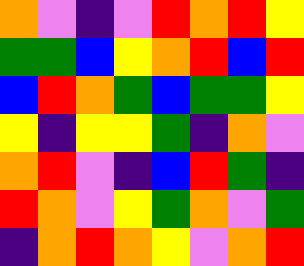[["orange", "violet", "indigo", "violet", "red", "orange", "red", "yellow"], ["green", "green", "blue", "yellow", "orange", "red", "blue", "red"], ["blue", "red", "orange", "green", "blue", "green", "green", "yellow"], ["yellow", "indigo", "yellow", "yellow", "green", "indigo", "orange", "violet"], ["orange", "red", "violet", "indigo", "blue", "red", "green", "indigo"], ["red", "orange", "violet", "yellow", "green", "orange", "violet", "green"], ["indigo", "orange", "red", "orange", "yellow", "violet", "orange", "red"]]